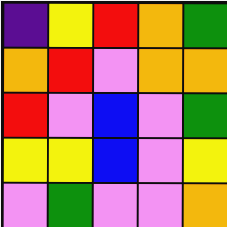[["indigo", "yellow", "red", "orange", "green"], ["orange", "red", "violet", "orange", "orange"], ["red", "violet", "blue", "violet", "green"], ["yellow", "yellow", "blue", "violet", "yellow"], ["violet", "green", "violet", "violet", "orange"]]